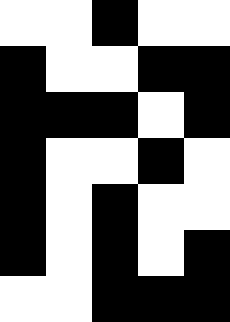[["white", "white", "black", "white", "white"], ["black", "white", "white", "black", "black"], ["black", "black", "black", "white", "black"], ["black", "white", "white", "black", "white"], ["black", "white", "black", "white", "white"], ["black", "white", "black", "white", "black"], ["white", "white", "black", "black", "black"]]